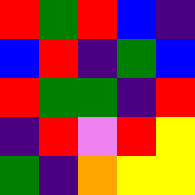[["red", "green", "red", "blue", "indigo"], ["blue", "red", "indigo", "green", "blue"], ["red", "green", "green", "indigo", "red"], ["indigo", "red", "violet", "red", "yellow"], ["green", "indigo", "orange", "yellow", "yellow"]]